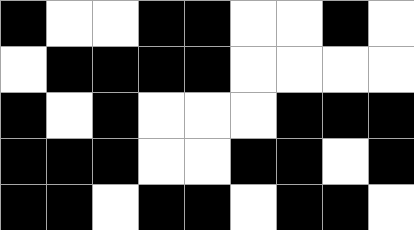[["black", "white", "white", "black", "black", "white", "white", "black", "white"], ["white", "black", "black", "black", "black", "white", "white", "white", "white"], ["black", "white", "black", "white", "white", "white", "black", "black", "black"], ["black", "black", "black", "white", "white", "black", "black", "white", "black"], ["black", "black", "white", "black", "black", "white", "black", "black", "white"]]